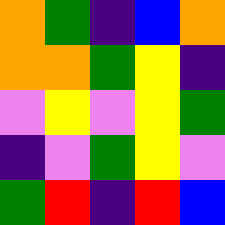[["orange", "green", "indigo", "blue", "orange"], ["orange", "orange", "green", "yellow", "indigo"], ["violet", "yellow", "violet", "yellow", "green"], ["indigo", "violet", "green", "yellow", "violet"], ["green", "red", "indigo", "red", "blue"]]